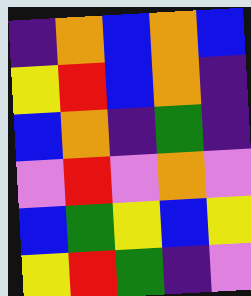[["indigo", "orange", "blue", "orange", "blue"], ["yellow", "red", "blue", "orange", "indigo"], ["blue", "orange", "indigo", "green", "indigo"], ["violet", "red", "violet", "orange", "violet"], ["blue", "green", "yellow", "blue", "yellow"], ["yellow", "red", "green", "indigo", "violet"]]